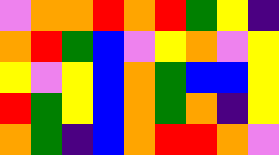[["violet", "orange", "orange", "red", "orange", "red", "green", "yellow", "indigo"], ["orange", "red", "green", "blue", "violet", "yellow", "orange", "violet", "yellow"], ["yellow", "violet", "yellow", "blue", "orange", "green", "blue", "blue", "yellow"], ["red", "green", "yellow", "blue", "orange", "green", "orange", "indigo", "yellow"], ["orange", "green", "indigo", "blue", "orange", "red", "red", "orange", "violet"]]